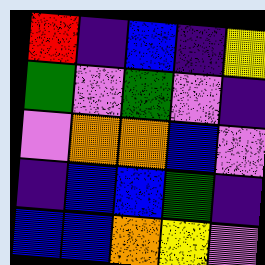[["red", "indigo", "blue", "indigo", "yellow"], ["green", "violet", "green", "violet", "indigo"], ["violet", "orange", "orange", "blue", "violet"], ["indigo", "blue", "blue", "green", "indigo"], ["blue", "blue", "orange", "yellow", "violet"]]